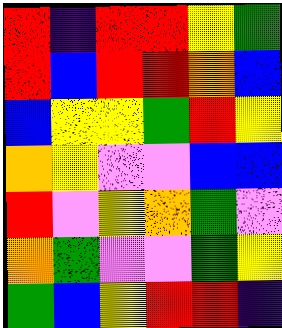[["red", "indigo", "red", "red", "yellow", "green"], ["red", "blue", "red", "red", "orange", "blue"], ["blue", "yellow", "yellow", "green", "red", "yellow"], ["orange", "yellow", "violet", "violet", "blue", "blue"], ["red", "violet", "yellow", "orange", "green", "violet"], ["orange", "green", "violet", "violet", "green", "yellow"], ["green", "blue", "yellow", "red", "red", "indigo"]]